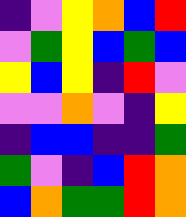[["indigo", "violet", "yellow", "orange", "blue", "red"], ["violet", "green", "yellow", "blue", "green", "blue"], ["yellow", "blue", "yellow", "indigo", "red", "violet"], ["violet", "violet", "orange", "violet", "indigo", "yellow"], ["indigo", "blue", "blue", "indigo", "indigo", "green"], ["green", "violet", "indigo", "blue", "red", "orange"], ["blue", "orange", "green", "green", "red", "orange"]]